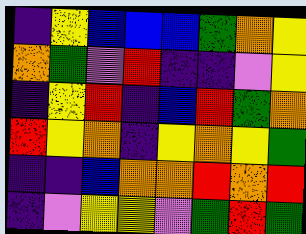[["indigo", "yellow", "blue", "blue", "blue", "green", "orange", "yellow"], ["orange", "green", "violet", "red", "indigo", "indigo", "violet", "yellow"], ["indigo", "yellow", "red", "indigo", "blue", "red", "green", "orange"], ["red", "yellow", "orange", "indigo", "yellow", "orange", "yellow", "green"], ["indigo", "indigo", "blue", "orange", "orange", "red", "orange", "red"], ["indigo", "violet", "yellow", "yellow", "violet", "green", "red", "green"]]